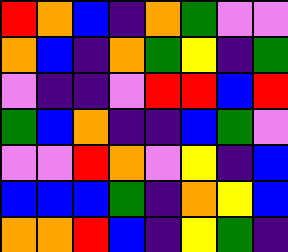[["red", "orange", "blue", "indigo", "orange", "green", "violet", "violet"], ["orange", "blue", "indigo", "orange", "green", "yellow", "indigo", "green"], ["violet", "indigo", "indigo", "violet", "red", "red", "blue", "red"], ["green", "blue", "orange", "indigo", "indigo", "blue", "green", "violet"], ["violet", "violet", "red", "orange", "violet", "yellow", "indigo", "blue"], ["blue", "blue", "blue", "green", "indigo", "orange", "yellow", "blue"], ["orange", "orange", "red", "blue", "indigo", "yellow", "green", "indigo"]]